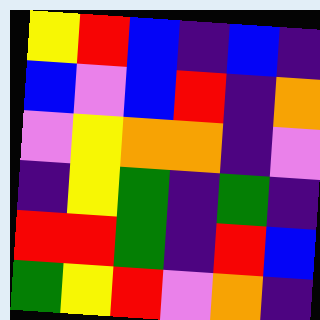[["yellow", "red", "blue", "indigo", "blue", "indigo"], ["blue", "violet", "blue", "red", "indigo", "orange"], ["violet", "yellow", "orange", "orange", "indigo", "violet"], ["indigo", "yellow", "green", "indigo", "green", "indigo"], ["red", "red", "green", "indigo", "red", "blue"], ["green", "yellow", "red", "violet", "orange", "indigo"]]